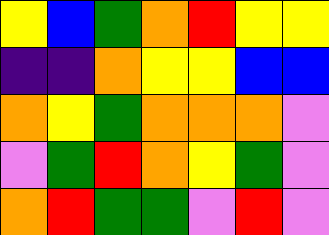[["yellow", "blue", "green", "orange", "red", "yellow", "yellow"], ["indigo", "indigo", "orange", "yellow", "yellow", "blue", "blue"], ["orange", "yellow", "green", "orange", "orange", "orange", "violet"], ["violet", "green", "red", "orange", "yellow", "green", "violet"], ["orange", "red", "green", "green", "violet", "red", "violet"]]